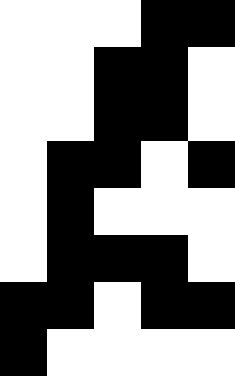[["white", "white", "white", "black", "black"], ["white", "white", "black", "black", "white"], ["white", "white", "black", "black", "white"], ["white", "black", "black", "white", "black"], ["white", "black", "white", "white", "white"], ["white", "black", "black", "black", "white"], ["black", "black", "white", "black", "black"], ["black", "white", "white", "white", "white"]]